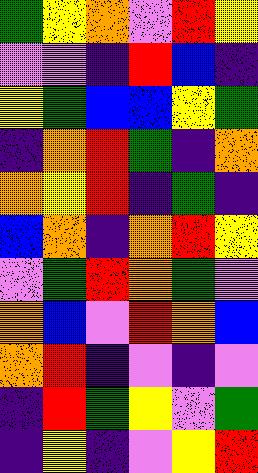[["green", "yellow", "orange", "violet", "red", "yellow"], ["violet", "violet", "indigo", "red", "blue", "indigo"], ["yellow", "green", "blue", "blue", "yellow", "green"], ["indigo", "orange", "red", "green", "indigo", "orange"], ["orange", "yellow", "red", "indigo", "green", "indigo"], ["blue", "orange", "indigo", "orange", "red", "yellow"], ["violet", "green", "red", "orange", "green", "violet"], ["orange", "blue", "violet", "red", "orange", "blue"], ["orange", "red", "indigo", "violet", "indigo", "violet"], ["indigo", "red", "green", "yellow", "violet", "green"], ["indigo", "yellow", "indigo", "violet", "yellow", "red"]]